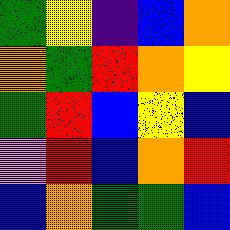[["green", "yellow", "indigo", "blue", "orange"], ["orange", "green", "red", "orange", "yellow"], ["green", "red", "blue", "yellow", "blue"], ["violet", "red", "blue", "orange", "red"], ["blue", "orange", "green", "green", "blue"]]